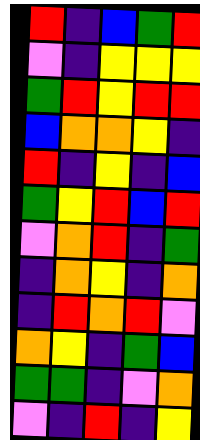[["red", "indigo", "blue", "green", "red"], ["violet", "indigo", "yellow", "yellow", "yellow"], ["green", "red", "yellow", "red", "red"], ["blue", "orange", "orange", "yellow", "indigo"], ["red", "indigo", "yellow", "indigo", "blue"], ["green", "yellow", "red", "blue", "red"], ["violet", "orange", "red", "indigo", "green"], ["indigo", "orange", "yellow", "indigo", "orange"], ["indigo", "red", "orange", "red", "violet"], ["orange", "yellow", "indigo", "green", "blue"], ["green", "green", "indigo", "violet", "orange"], ["violet", "indigo", "red", "indigo", "yellow"]]